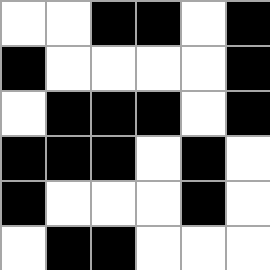[["white", "white", "black", "black", "white", "black"], ["black", "white", "white", "white", "white", "black"], ["white", "black", "black", "black", "white", "black"], ["black", "black", "black", "white", "black", "white"], ["black", "white", "white", "white", "black", "white"], ["white", "black", "black", "white", "white", "white"]]